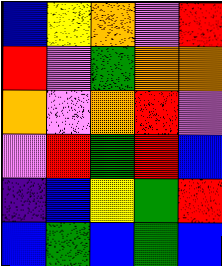[["blue", "yellow", "orange", "violet", "red"], ["red", "violet", "green", "orange", "orange"], ["orange", "violet", "orange", "red", "violet"], ["violet", "red", "green", "red", "blue"], ["indigo", "blue", "yellow", "green", "red"], ["blue", "green", "blue", "green", "blue"]]